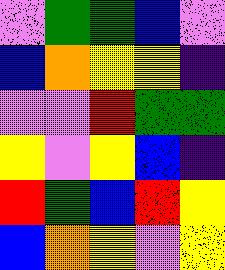[["violet", "green", "green", "blue", "violet"], ["blue", "orange", "yellow", "yellow", "indigo"], ["violet", "violet", "red", "green", "green"], ["yellow", "violet", "yellow", "blue", "indigo"], ["red", "green", "blue", "red", "yellow"], ["blue", "orange", "yellow", "violet", "yellow"]]